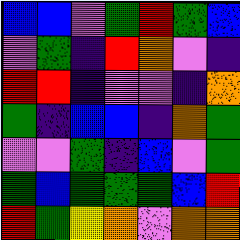[["blue", "blue", "violet", "green", "red", "green", "blue"], ["violet", "green", "indigo", "red", "orange", "violet", "indigo"], ["red", "red", "indigo", "violet", "violet", "indigo", "orange"], ["green", "indigo", "blue", "blue", "indigo", "orange", "green"], ["violet", "violet", "green", "indigo", "blue", "violet", "green"], ["green", "blue", "green", "green", "green", "blue", "red"], ["red", "green", "yellow", "orange", "violet", "orange", "orange"]]